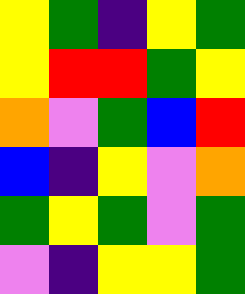[["yellow", "green", "indigo", "yellow", "green"], ["yellow", "red", "red", "green", "yellow"], ["orange", "violet", "green", "blue", "red"], ["blue", "indigo", "yellow", "violet", "orange"], ["green", "yellow", "green", "violet", "green"], ["violet", "indigo", "yellow", "yellow", "green"]]